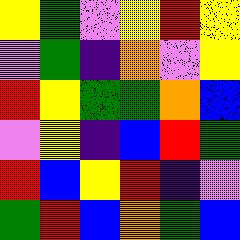[["yellow", "green", "violet", "yellow", "red", "yellow"], ["violet", "green", "indigo", "orange", "violet", "yellow"], ["red", "yellow", "green", "green", "orange", "blue"], ["violet", "yellow", "indigo", "blue", "red", "green"], ["red", "blue", "yellow", "red", "indigo", "violet"], ["green", "red", "blue", "orange", "green", "blue"]]